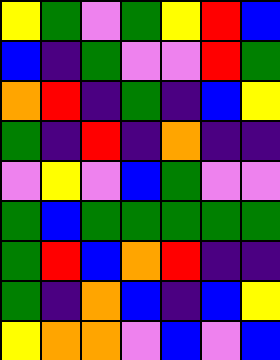[["yellow", "green", "violet", "green", "yellow", "red", "blue"], ["blue", "indigo", "green", "violet", "violet", "red", "green"], ["orange", "red", "indigo", "green", "indigo", "blue", "yellow"], ["green", "indigo", "red", "indigo", "orange", "indigo", "indigo"], ["violet", "yellow", "violet", "blue", "green", "violet", "violet"], ["green", "blue", "green", "green", "green", "green", "green"], ["green", "red", "blue", "orange", "red", "indigo", "indigo"], ["green", "indigo", "orange", "blue", "indigo", "blue", "yellow"], ["yellow", "orange", "orange", "violet", "blue", "violet", "blue"]]